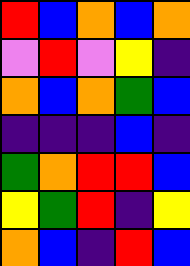[["red", "blue", "orange", "blue", "orange"], ["violet", "red", "violet", "yellow", "indigo"], ["orange", "blue", "orange", "green", "blue"], ["indigo", "indigo", "indigo", "blue", "indigo"], ["green", "orange", "red", "red", "blue"], ["yellow", "green", "red", "indigo", "yellow"], ["orange", "blue", "indigo", "red", "blue"]]